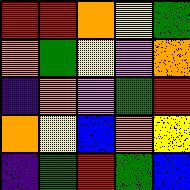[["red", "red", "orange", "yellow", "green"], ["orange", "green", "yellow", "violet", "orange"], ["indigo", "orange", "violet", "green", "red"], ["orange", "yellow", "blue", "orange", "yellow"], ["indigo", "green", "red", "green", "blue"]]